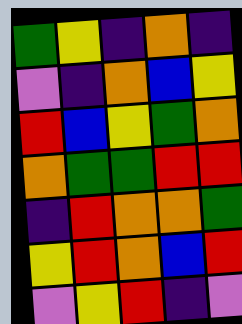[["green", "yellow", "indigo", "orange", "indigo"], ["violet", "indigo", "orange", "blue", "yellow"], ["red", "blue", "yellow", "green", "orange"], ["orange", "green", "green", "red", "red"], ["indigo", "red", "orange", "orange", "green"], ["yellow", "red", "orange", "blue", "red"], ["violet", "yellow", "red", "indigo", "violet"]]